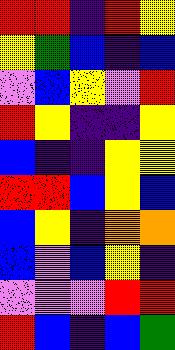[["red", "red", "indigo", "red", "yellow"], ["yellow", "green", "blue", "indigo", "blue"], ["violet", "blue", "yellow", "violet", "red"], ["red", "yellow", "indigo", "indigo", "yellow"], ["blue", "indigo", "indigo", "yellow", "yellow"], ["red", "red", "blue", "yellow", "blue"], ["blue", "yellow", "indigo", "orange", "orange"], ["blue", "violet", "blue", "yellow", "indigo"], ["violet", "violet", "violet", "red", "red"], ["red", "blue", "indigo", "blue", "green"]]